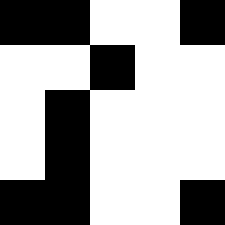[["black", "black", "white", "white", "black"], ["white", "white", "black", "white", "white"], ["white", "black", "white", "white", "white"], ["white", "black", "white", "white", "white"], ["black", "black", "white", "white", "black"]]